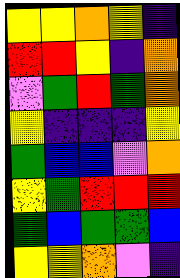[["yellow", "yellow", "orange", "yellow", "indigo"], ["red", "red", "yellow", "indigo", "orange"], ["violet", "green", "red", "green", "orange"], ["yellow", "indigo", "indigo", "indigo", "yellow"], ["green", "blue", "blue", "violet", "orange"], ["yellow", "green", "red", "red", "red"], ["green", "blue", "green", "green", "blue"], ["yellow", "yellow", "orange", "violet", "indigo"]]